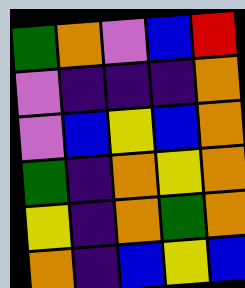[["green", "orange", "violet", "blue", "red"], ["violet", "indigo", "indigo", "indigo", "orange"], ["violet", "blue", "yellow", "blue", "orange"], ["green", "indigo", "orange", "yellow", "orange"], ["yellow", "indigo", "orange", "green", "orange"], ["orange", "indigo", "blue", "yellow", "blue"]]